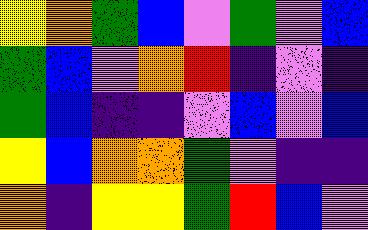[["yellow", "orange", "green", "blue", "violet", "green", "violet", "blue"], ["green", "blue", "violet", "orange", "red", "indigo", "violet", "indigo"], ["green", "blue", "indigo", "indigo", "violet", "blue", "violet", "blue"], ["yellow", "blue", "orange", "orange", "green", "violet", "indigo", "indigo"], ["orange", "indigo", "yellow", "yellow", "green", "red", "blue", "violet"]]